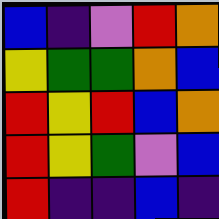[["blue", "indigo", "violet", "red", "orange"], ["yellow", "green", "green", "orange", "blue"], ["red", "yellow", "red", "blue", "orange"], ["red", "yellow", "green", "violet", "blue"], ["red", "indigo", "indigo", "blue", "indigo"]]